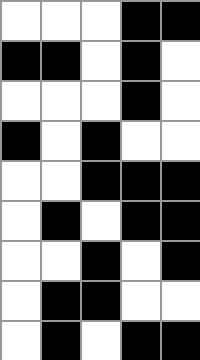[["white", "white", "white", "black", "black"], ["black", "black", "white", "black", "white"], ["white", "white", "white", "black", "white"], ["black", "white", "black", "white", "white"], ["white", "white", "black", "black", "black"], ["white", "black", "white", "black", "black"], ["white", "white", "black", "white", "black"], ["white", "black", "black", "white", "white"], ["white", "black", "white", "black", "black"]]